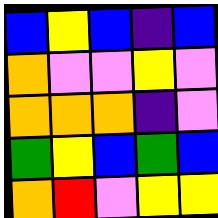[["blue", "yellow", "blue", "indigo", "blue"], ["orange", "violet", "violet", "yellow", "violet"], ["orange", "orange", "orange", "indigo", "violet"], ["green", "yellow", "blue", "green", "blue"], ["orange", "red", "violet", "yellow", "yellow"]]